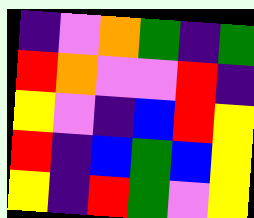[["indigo", "violet", "orange", "green", "indigo", "green"], ["red", "orange", "violet", "violet", "red", "indigo"], ["yellow", "violet", "indigo", "blue", "red", "yellow"], ["red", "indigo", "blue", "green", "blue", "yellow"], ["yellow", "indigo", "red", "green", "violet", "yellow"]]